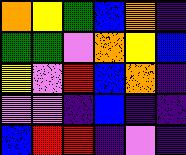[["orange", "yellow", "green", "blue", "orange", "indigo"], ["green", "green", "violet", "orange", "yellow", "blue"], ["yellow", "violet", "red", "blue", "orange", "indigo"], ["violet", "violet", "indigo", "blue", "indigo", "indigo"], ["blue", "red", "red", "indigo", "violet", "indigo"]]